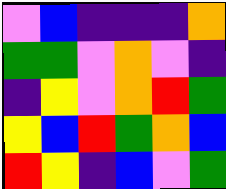[["violet", "blue", "indigo", "indigo", "indigo", "orange"], ["green", "green", "violet", "orange", "violet", "indigo"], ["indigo", "yellow", "violet", "orange", "red", "green"], ["yellow", "blue", "red", "green", "orange", "blue"], ["red", "yellow", "indigo", "blue", "violet", "green"]]